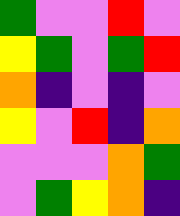[["green", "violet", "violet", "red", "violet"], ["yellow", "green", "violet", "green", "red"], ["orange", "indigo", "violet", "indigo", "violet"], ["yellow", "violet", "red", "indigo", "orange"], ["violet", "violet", "violet", "orange", "green"], ["violet", "green", "yellow", "orange", "indigo"]]